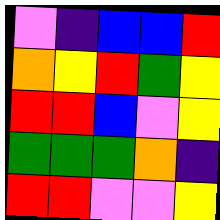[["violet", "indigo", "blue", "blue", "red"], ["orange", "yellow", "red", "green", "yellow"], ["red", "red", "blue", "violet", "yellow"], ["green", "green", "green", "orange", "indigo"], ["red", "red", "violet", "violet", "yellow"]]